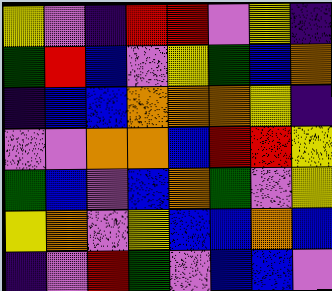[["yellow", "violet", "indigo", "red", "red", "violet", "yellow", "indigo"], ["green", "red", "blue", "violet", "yellow", "green", "blue", "orange"], ["indigo", "blue", "blue", "orange", "orange", "orange", "yellow", "indigo"], ["violet", "violet", "orange", "orange", "blue", "red", "red", "yellow"], ["green", "blue", "violet", "blue", "orange", "green", "violet", "yellow"], ["yellow", "orange", "violet", "yellow", "blue", "blue", "orange", "blue"], ["indigo", "violet", "red", "green", "violet", "blue", "blue", "violet"]]